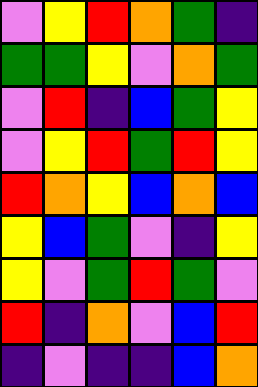[["violet", "yellow", "red", "orange", "green", "indigo"], ["green", "green", "yellow", "violet", "orange", "green"], ["violet", "red", "indigo", "blue", "green", "yellow"], ["violet", "yellow", "red", "green", "red", "yellow"], ["red", "orange", "yellow", "blue", "orange", "blue"], ["yellow", "blue", "green", "violet", "indigo", "yellow"], ["yellow", "violet", "green", "red", "green", "violet"], ["red", "indigo", "orange", "violet", "blue", "red"], ["indigo", "violet", "indigo", "indigo", "blue", "orange"]]